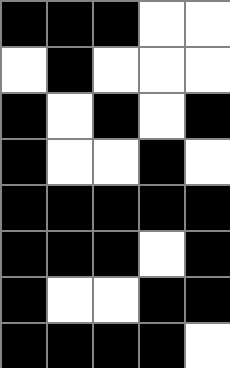[["black", "black", "black", "white", "white"], ["white", "black", "white", "white", "white"], ["black", "white", "black", "white", "black"], ["black", "white", "white", "black", "white"], ["black", "black", "black", "black", "black"], ["black", "black", "black", "white", "black"], ["black", "white", "white", "black", "black"], ["black", "black", "black", "black", "white"]]